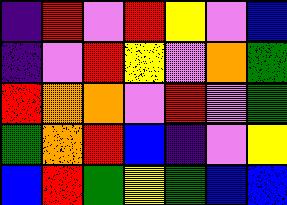[["indigo", "red", "violet", "red", "yellow", "violet", "blue"], ["indigo", "violet", "red", "yellow", "violet", "orange", "green"], ["red", "orange", "orange", "violet", "red", "violet", "green"], ["green", "orange", "red", "blue", "indigo", "violet", "yellow"], ["blue", "red", "green", "yellow", "green", "blue", "blue"]]